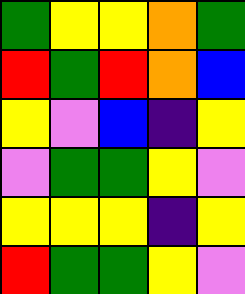[["green", "yellow", "yellow", "orange", "green"], ["red", "green", "red", "orange", "blue"], ["yellow", "violet", "blue", "indigo", "yellow"], ["violet", "green", "green", "yellow", "violet"], ["yellow", "yellow", "yellow", "indigo", "yellow"], ["red", "green", "green", "yellow", "violet"]]